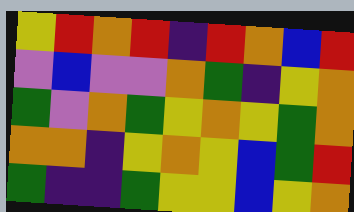[["yellow", "red", "orange", "red", "indigo", "red", "orange", "blue", "red"], ["violet", "blue", "violet", "violet", "orange", "green", "indigo", "yellow", "orange"], ["green", "violet", "orange", "green", "yellow", "orange", "yellow", "green", "orange"], ["orange", "orange", "indigo", "yellow", "orange", "yellow", "blue", "green", "red"], ["green", "indigo", "indigo", "green", "yellow", "yellow", "blue", "yellow", "orange"]]